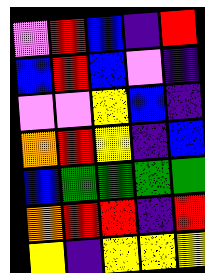[["violet", "red", "blue", "indigo", "red"], ["blue", "red", "blue", "violet", "indigo"], ["violet", "violet", "yellow", "blue", "indigo"], ["orange", "red", "yellow", "indigo", "blue"], ["blue", "green", "green", "green", "green"], ["orange", "red", "red", "indigo", "red"], ["yellow", "indigo", "yellow", "yellow", "yellow"]]